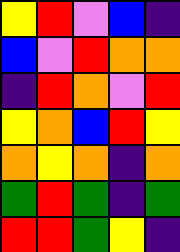[["yellow", "red", "violet", "blue", "indigo"], ["blue", "violet", "red", "orange", "orange"], ["indigo", "red", "orange", "violet", "red"], ["yellow", "orange", "blue", "red", "yellow"], ["orange", "yellow", "orange", "indigo", "orange"], ["green", "red", "green", "indigo", "green"], ["red", "red", "green", "yellow", "indigo"]]